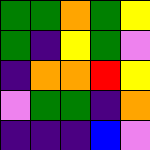[["green", "green", "orange", "green", "yellow"], ["green", "indigo", "yellow", "green", "violet"], ["indigo", "orange", "orange", "red", "yellow"], ["violet", "green", "green", "indigo", "orange"], ["indigo", "indigo", "indigo", "blue", "violet"]]